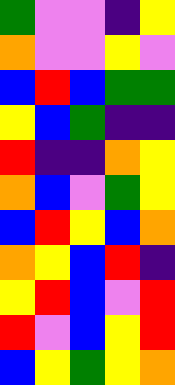[["green", "violet", "violet", "indigo", "yellow"], ["orange", "violet", "violet", "yellow", "violet"], ["blue", "red", "blue", "green", "green"], ["yellow", "blue", "green", "indigo", "indigo"], ["red", "indigo", "indigo", "orange", "yellow"], ["orange", "blue", "violet", "green", "yellow"], ["blue", "red", "yellow", "blue", "orange"], ["orange", "yellow", "blue", "red", "indigo"], ["yellow", "red", "blue", "violet", "red"], ["red", "violet", "blue", "yellow", "red"], ["blue", "yellow", "green", "yellow", "orange"]]